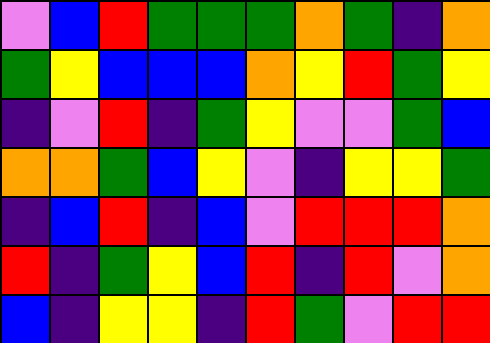[["violet", "blue", "red", "green", "green", "green", "orange", "green", "indigo", "orange"], ["green", "yellow", "blue", "blue", "blue", "orange", "yellow", "red", "green", "yellow"], ["indigo", "violet", "red", "indigo", "green", "yellow", "violet", "violet", "green", "blue"], ["orange", "orange", "green", "blue", "yellow", "violet", "indigo", "yellow", "yellow", "green"], ["indigo", "blue", "red", "indigo", "blue", "violet", "red", "red", "red", "orange"], ["red", "indigo", "green", "yellow", "blue", "red", "indigo", "red", "violet", "orange"], ["blue", "indigo", "yellow", "yellow", "indigo", "red", "green", "violet", "red", "red"]]